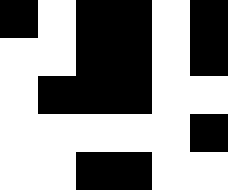[["black", "white", "black", "black", "white", "black"], ["white", "white", "black", "black", "white", "black"], ["white", "black", "black", "black", "white", "white"], ["white", "white", "white", "white", "white", "black"], ["white", "white", "black", "black", "white", "white"]]